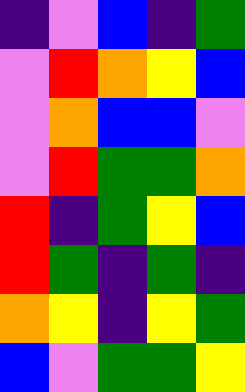[["indigo", "violet", "blue", "indigo", "green"], ["violet", "red", "orange", "yellow", "blue"], ["violet", "orange", "blue", "blue", "violet"], ["violet", "red", "green", "green", "orange"], ["red", "indigo", "green", "yellow", "blue"], ["red", "green", "indigo", "green", "indigo"], ["orange", "yellow", "indigo", "yellow", "green"], ["blue", "violet", "green", "green", "yellow"]]